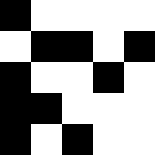[["black", "white", "white", "white", "white"], ["white", "black", "black", "white", "black"], ["black", "white", "white", "black", "white"], ["black", "black", "white", "white", "white"], ["black", "white", "black", "white", "white"]]